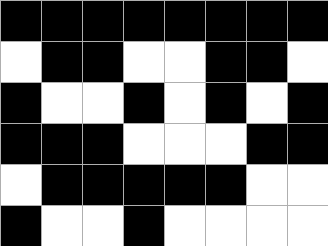[["black", "black", "black", "black", "black", "black", "black", "black"], ["white", "black", "black", "white", "white", "black", "black", "white"], ["black", "white", "white", "black", "white", "black", "white", "black"], ["black", "black", "black", "white", "white", "white", "black", "black"], ["white", "black", "black", "black", "black", "black", "white", "white"], ["black", "white", "white", "black", "white", "white", "white", "white"]]